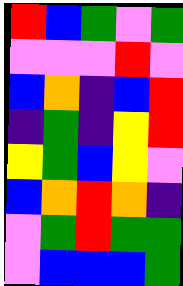[["red", "blue", "green", "violet", "green"], ["violet", "violet", "violet", "red", "violet"], ["blue", "orange", "indigo", "blue", "red"], ["indigo", "green", "indigo", "yellow", "red"], ["yellow", "green", "blue", "yellow", "violet"], ["blue", "orange", "red", "orange", "indigo"], ["violet", "green", "red", "green", "green"], ["violet", "blue", "blue", "blue", "green"]]